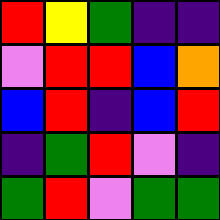[["red", "yellow", "green", "indigo", "indigo"], ["violet", "red", "red", "blue", "orange"], ["blue", "red", "indigo", "blue", "red"], ["indigo", "green", "red", "violet", "indigo"], ["green", "red", "violet", "green", "green"]]